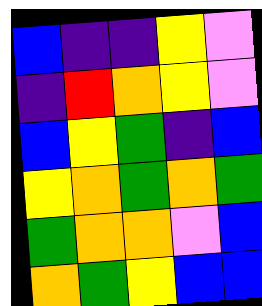[["blue", "indigo", "indigo", "yellow", "violet"], ["indigo", "red", "orange", "yellow", "violet"], ["blue", "yellow", "green", "indigo", "blue"], ["yellow", "orange", "green", "orange", "green"], ["green", "orange", "orange", "violet", "blue"], ["orange", "green", "yellow", "blue", "blue"]]